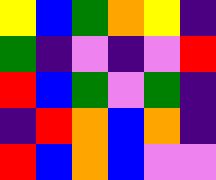[["yellow", "blue", "green", "orange", "yellow", "indigo"], ["green", "indigo", "violet", "indigo", "violet", "red"], ["red", "blue", "green", "violet", "green", "indigo"], ["indigo", "red", "orange", "blue", "orange", "indigo"], ["red", "blue", "orange", "blue", "violet", "violet"]]